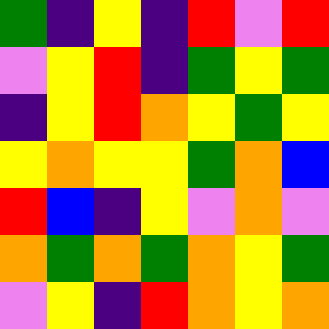[["green", "indigo", "yellow", "indigo", "red", "violet", "red"], ["violet", "yellow", "red", "indigo", "green", "yellow", "green"], ["indigo", "yellow", "red", "orange", "yellow", "green", "yellow"], ["yellow", "orange", "yellow", "yellow", "green", "orange", "blue"], ["red", "blue", "indigo", "yellow", "violet", "orange", "violet"], ["orange", "green", "orange", "green", "orange", "yellow", "green"], ["violet", "yellow", "indigo", "red", "orange", "yellow", "orange"]]